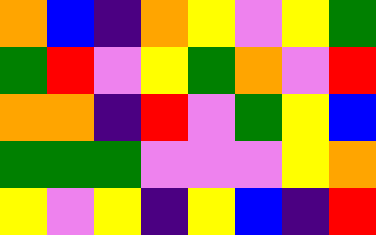[["orange", "blue", "indigo", "orange", "yellow", "violet", "yellow", "green"], ["green", "red", "violet", "yellow", "green", "orange", "violet", "red"], ["orange", "orange", "indigo", "red", "violet", "green", "yellow", "blue"], ["green", "green", "green", "violet", "violet", "violet", "yellow", "orange"], ["yellow", "violet", "yellow", "indigo", "yellow", "blue", "indigo", "red"]]